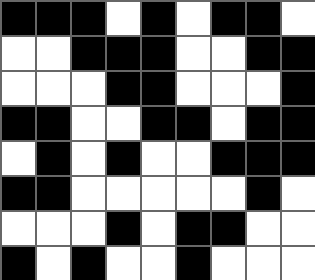[["black", "black", "black", "white", "black", "white", "black", "black", "white"], ["white", "white", "black", "black", "black", "white", "white", "black", "black"], ["white", "white", "white", "black", "black", "white", "white", "white", "black"], ["black", "black", "white", "white", "black", "black", "white", "black", "black"], ["white", "black", "white", "black", "white", "white", "black", "black", "black"], ["black", "black", "white", "white", "white", "white", "white", "black", "white"], ["white", "white", "white", "black", "white", "black", "black", "white", "white"], ["black", "white", "black", "white", "white", "black", "white", "white", "white"]]